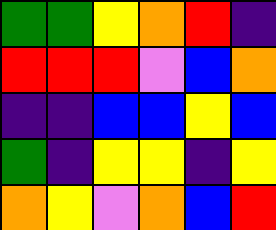[["green", "green", "yellow", "orange", "red", "indigo"], ["red", "red", "red", "violet", "blue", "orange"], ["indigo", "indigo", "blue", "blue", "yellow", "blue"], ["green", "indigo", "yellow", "yellow", "indigo", "yellow"], ["orange", "yellow", "violet", "orange", "blue", "red"]]